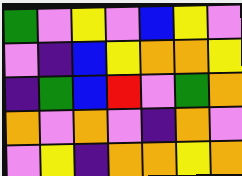[["green", "violet", "yellow", "violet", "blue", "yellow", "violet"], ["violet", "indigo", "blue", "yellow", "orange", "orange", "yellow"], ["indigo", "green", "blue", "red", "violet", "green", "orange"], ["orange", "violet", "orange", "violet", "indigo", "orange", "violet"], ["violet", "yellow", "indigo", "orange", "orange", "yellow", "orange"]]